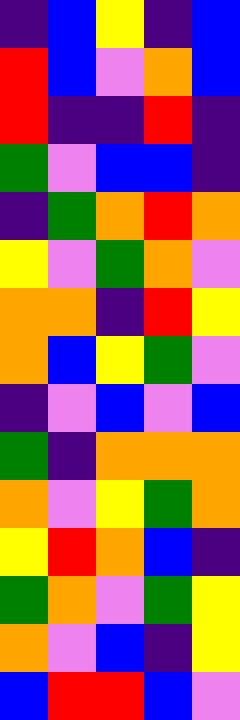[["indigo", "blue", "yellow", "indigo", "blue"], ["red", "blue", "violet", "orange", "blue"], ["red", "indigo", "indigo", "red", "indigo"], ["green", "violet", "blue", "blue", "indigo"], ["indigo", "green", "orange", "red", "orange"], ["yellow", "violet", "green", "orange", "violet"], ["orange", "orange", "indigo", "red", "yellow"], ["orange", "blue", "yellow", "green", "violet"], ["indigo", "violet", "blue", "violet", "blue"], ["green", "indigo", "orange", "orange", "orange"], ["orange", "violet", "yellow", "green", "orange"], ["yellow", "red", "orange", "blue", "indigo"], ["green", "orange", "violet", "green", "yellow"], ["orange", "violet", "blue", "indigo", "yellow"], ["blue", "red", "red", "blue", "violet"]]